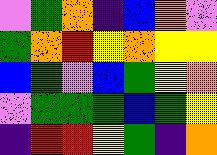[["violet", "green", "orange", "indigo", "blue", "orange", "violet"], ["green", "orange", "red", "yellow", "orange", "yellow", "yellow"], ["blue", "green", "violet", "blue", "green", "yellow", "orange"], ["violet", "green", "green", "green", "blue", "green", "yellow"], ["indigo", "red", "red", "yellow", "green", "indigo", "orange"]]